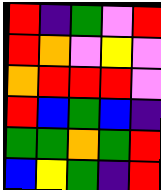[["red", "indigo", "green", "violet", "red"], ["red", "orange", "violet", "yellow", "violet"], ["orange", "red", "red", "red", "violet"], ["red", "blue", "green", "blue", "indigo"], ["green", "green", "orange", "green", "red"], ["blue", "yellow", "green", "indigo", "red"]]